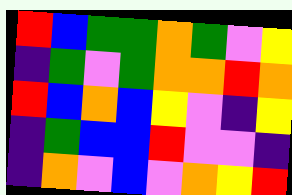[["red", "blue", "green", "green", "orange", "green", "violet", "yellow"], ["indigo", "green", "violet", "green", "orange", "orange", "red", "orange"], ["red", "blue", "orange", "blue", "yellow", "violet", "indigo", "yellow"], ["indigo", "green", "blue", "blue", "red", "violet", "violet", "indigo"], ["indigo", "orange", "violet", "blue", "violet", "orange", "yellow", "red"]]